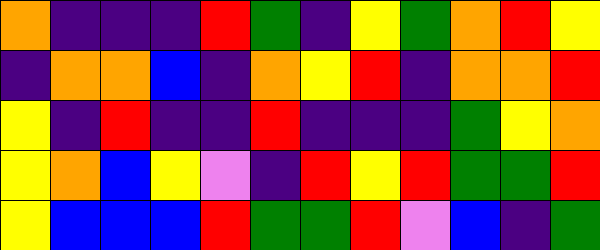[["orange", "indigo", "indigo", "indigo", "red", "green", "indigo", "yellow", "green", "orange", "red", "yellow"], ["indigo", "orange", "orange", "blue", "indigo", "orange", "yellow", "red", "indigo", "orange", "orange", "red"], ["yellow", "indigo", "red", "indigo", "indigo", "red", "indigo", "indigo", "indigo", "green", "yellow", "orange"], ["yellow", "orange", "blue", "yellow", "violet", "indigo", "red", "yellow", "red", "green", "green", "red"], ["yellow", "blue", "blue", "blue", "red", "green", "green", "red", "violet", "blue", "indigo", "green"]]